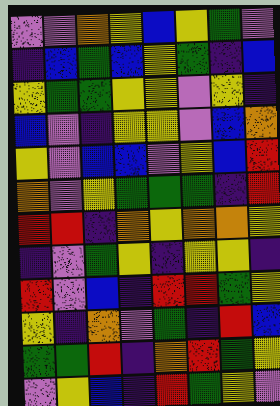[["violet", "violet", "orange", "yellow", "blue", "yellow", "green", "violet"], ["indigo", "blue", "green", "blue", "yellow", "green", "indigo", "blue"], ["yellow", "green", "green", "yellow", "yellow", "violet", "yellow", "indigo"], ["blue", "violet", "indigo", "yellow", "yellow", "violet", "blue", "orange"], ["yellow", "violet", "blue", "blue", "violet", "yellow", "blue", "red"], ["orange", "violet", "yellow", "green", "green", "green", "indigo", "red"], ["red", "red", "indigo", "orange", "yellow", "orange", "orange", "yellow"], ["indigo", "violet", "green", "yellow", "indigo", "yellow", "yellow", "indigo"], ["red", "violet", "blue", "indigo", "red", "red", "green", "yellow"], ["yellow", "indigo", "orange", "violet", "green", "indigo", "red", "blue"], ["green", "green", "red", "indigo", "orange", "red", "green", "yellow"], ["violet", "yellow", "blue", "indigo", "red", "green", "yellow", "violet"]]